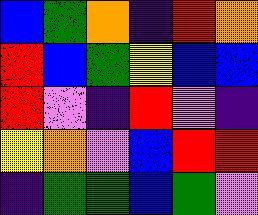[["blue", "green", "orange", "indigo", "red", "orange"], ["red", "blue", "green", "yellow", "blue", "blue"], ["red", "violet", "indigo", "red", "violet", "indigo"], ["yellow", "orange", "violet", "blue", "red", "red"], ["indigo", "green", "green", "blue", "green", "violet"]]